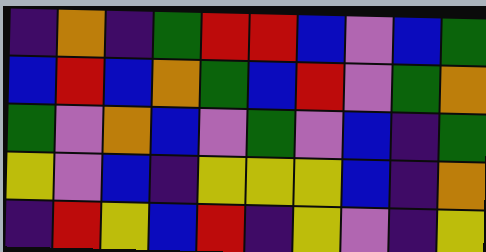[["indigo", "orange", "indigo", "green", "red", "red", "blue", "violet", "blue", "green"], ["blue", "red", "blue", "orange", "green", "blue", "red", "violet", "green", "orange"], ["green", "violet", "orange", "blue", "violet", "green", "violet", "blue", "indigo", "green"], ["yellow", "violet", "blue", "indigo", "yellow", "yellow", "yellow", "blue", "indigo", "orange"], ["indigo", "red", "yellow", "blue", "red", "indigo", "yellow", "violet", "indigo", "yellow"]]